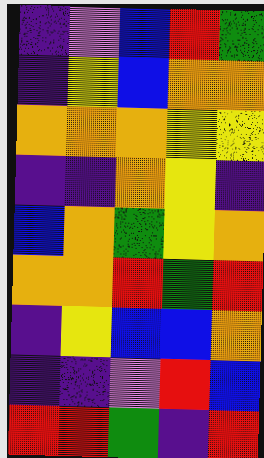[["indigo", "violet", "blue", "red", "green"], ["indigo", "yellow", "blue", "orange", "orange"], ["orange", "orange", "orange", "yellow", "yellow"], ["indigo", "indigo", "orange", "yellow", "indigo"], ["blue", "orange", "green", "yellow", "orange"], ["orange", "orange", "red", "green", "red"], ["indigo", "yellow", "blue", "blue", "orange"], ["indigo", "indigo", "violet", "red", "blue"], ["red", "red", "green", "indigo", "red"]]